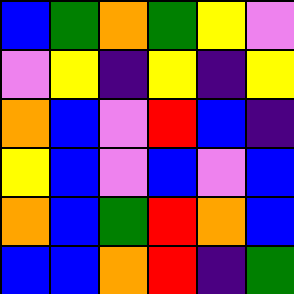[["blue", "green", "orange", "green", "yellow", "violet"], ["violet", "yellow", "indigo", "yellow", "indigo", "yellow"], ["orange", "blue", "violet", "red", "blue", "indigo"], ["yellow", "blue", "violet", "blue", "violet", "blue"], ["orange", "blue", "green", "red", "orange", "blue"], ["blue", "blue", "orange", "red", "indigo", "green"]]